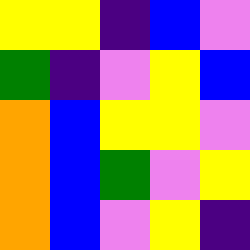[["yellow", "yellow", "indigo", "blue", "violet"], ["green", "indigo", "violet", "yellow", "blue"], ["orange", "blue", "yellow", "yellow", "violet"], ["orange", "blue", "green", "violet", "yellow"], ["orange", "blue", "violet", "yellow", "indigo"]]